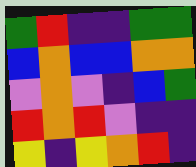[["green", "red", "indigo", "indigo", "green", "green"], ["blue", "orange", "blue", "blue", "orange", "orange"], ["violet", "orange", "violet", "indigo", "blue", "green"], ["red", "orange", "red", "violet", "indigo", "indigo"], ["yellow", "indigo", "yellow", "orange", "red", "indigo"]]